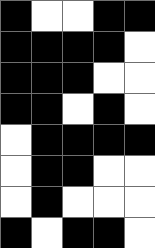[["black", "white", "white", "black", "black"], ["black", "black", "black", "black", "white"], ["black", "black", "black", "white", "white"], ["black", "black", "white", "black", "white"], ["white", "black", "black", "black", "black"], ["white", "black", "black", "white", "white"], ["white", "black", "white", "white", "white"], ["black", "white", "black", "black", "white"]]